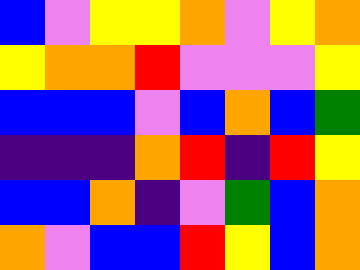[["blue", "violet", "yellow", "yellow", "orange", "violet", "yellow", "orange"], ["yellow", "orange", "orange", "red", "violet", "violet", "violet", "yellow"], ["blue", "blue", "blue", "violet", "blue", "orange", "blue", "green"], ["indigo", "indigo", "indigo", "orange", "red", "indigo", "red", "yellow"], ["blue", "blue", "orange", "indigo", "violet", "green", "blue", "orange"], ["orange", "violet", "blue", "blue", "red", "yellow", "blue", "orange"]]